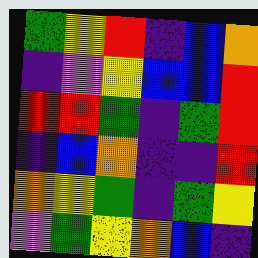[["green", "yellow", "red", "indigo", "blue", "orange"], ["indigo", "violet", "yellow", "blue", "blue", "red"], ["red", "red", "green", "indigo", "green", "red"], ["indigo", "blue", "orange", "indigo", "indigo", "red"], ["orange", "yellow", "green", "indigo", "green", "yellow"], ["violet", "green", "yellow", "orange", "blue", "indigo"]]